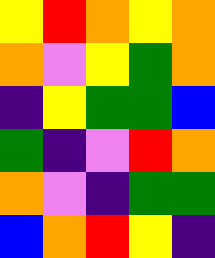[["yellow", "red", "orange", "yellow", "orange"], ["orange", "violet", "yellow", "green", "orange"], ["indigo", "yellow", "green", "green", "blue"], ["green", "indigo", "violet", "red", "orange"], ["orange", "violet", "indigo", "green", "green"], ["blue", "orange", "red", "yellow", "indigo"]]